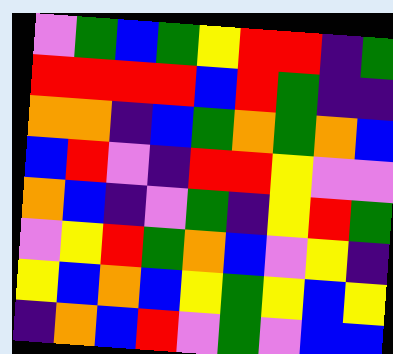[["violet", "green", "blue", "green", "yellow", "red", "red", "indigo", "green"], ["red", "red", "red", "red", "blue", "red", "green", "indigo", "indigo"], ["orange", "orange", "indigo", "blue", "green", "orange", "green", "orange", "blue"], ["blue", "red", "violet", "indigo", "red", "red", "yellow", "violet", "violet"], ["orange", "blue", "indigo", "violet", "green", "indigo", "yellow", "red", "green"], ["violet", "yellow", "red", "green", "orange", "blue", "violet", "yellow", "indigo"], ["yellow", "blue", "orange", "blue", "yellow", "green", "yellow", "blue", "yellow"], ["indigo", "orange", "blue", "red", "violet", "green", "violet", "blue", "blue"]]